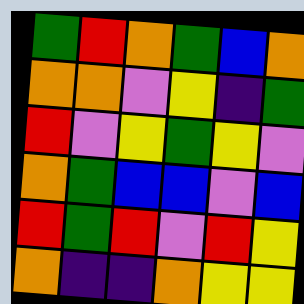[["green", "red", "orange", "green", "blue", "orange"], ["orange", "orange", "violet", "yellow", "indigo", "green"], ["red", "violet", "yellow", "green", "yellow", "violet"], ["orange", "green", "blue", "blue", "violet", "blue"], ["red", "green", "red", "violet", "red", "yellow"], ["orange", "indigo", "indigo", "orange", "yellow", "yellow"]]